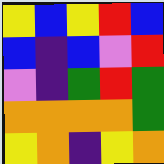[["yellow", "blue", "yellow", "red", "blue"], ["blue", "indigo", "blue", "violet", "red"], ["violet", "indigo", "green", "red", "green"], ["orange", "orange", "orange", "orange", "green"], ["yellow", "orange", "indigo", "yellow", "orange"]]